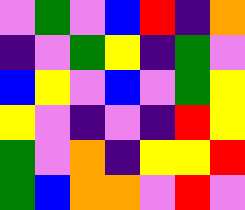[["violet", "green", "violet", "blue", "red", "indigo", "orange"], ["indigo", "violet", "green", "yellow", "indigo", "green", "violet"], ["blue", "yellow", "violet", "blue", "violet", "green", "yellow"], ["yellow", "violet", "indigo", "violet", "indigo", "red", "yellow"], ["green", "violet", "orange", "indigo", "yellow", "yellow", "red"], ["green", "blue", "orange", "orange", "violet", "red", "violet"]]